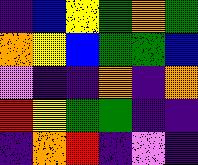[["indigo", "blue", "yellow", "green", "orange", "green"], ["orange", "yellow", "blue", "green", "green", "blue"], ["violet", "indigo", "indigo", "orange", "indigo", "orange"], ["red", "yellow", "green", "green", "indigo", "indigo"], ["indigo", "orange", "red", "indigo", "violet", "indigo"]]